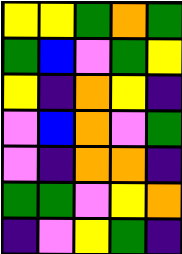[["yellow", "yellow", "green", "orange", "green"], ["green", "blue", "violet", "green", "yellow"], ["yellow", "indigo", "orange", "yellow", "indigo"], ["violet", "blue", "orange", "violet", "green"], ["violet", "indigo", "orange", "orange", "indigo"], ["green", "green", "violet", "yellow", "orange"], ["indigo", "violet", "yellow", "green", "indigo"]]